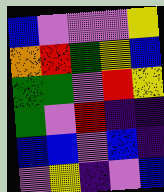[["blue", "violet", "violet", "violet", "yellow"], ["orange", "red", "green", "yellow", "blue"], ["green", "green", "violet", "red", "yellow"], ["green", "violet", "red", "indigo", "indigo"], ["blue", "blue", "violet", "blue", "indigo"], ["violet", "yellow", "indigo", "violet", "blue"]]